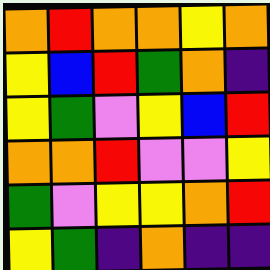[["orange", "red", "orange", "orange", "yellow", "orange"], ["yellow", "blue", "red", "green", "orange", "indigo"], ["yellow", "green", "violet", "yellow", "blue", "red"], ["orange", "orange", "red", "violet", "violet", "yellow"], ["green", "violet", "yellow", "yellow", "orange", "red"], ["yellow", "green", "indigo", "orange", "indigo", "indigo"]]